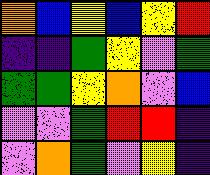[["orange", "blue", "yellow", "blue", "yellow", "red"], ["indigo", "indigo", "green", "yellow", "violet", "green"], ["green", "green", "yellow", "orange", "violet", "blue"], ["violet", "violet", "green", "red", "red", "indigo"], ["violet", "orange", "green", "violet", "yellow", "indigo"]]